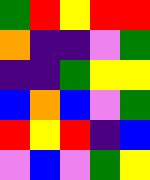[["green", "red", "yellow", "red", "red"], ["orange", "indigo", "indigo", "violet", "green"], ["indigo", "indigo", "green", "yellow", "yellow"], ["blue", "orange", "blue", "violet", "green"], ["red", "yellow", "red", "indigo", "blue"], ["violet", "blue", "violet", "green", "yellow"]]